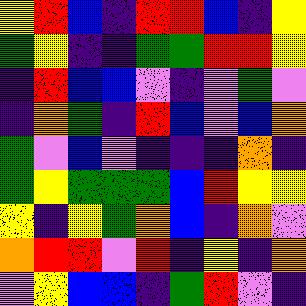[["yellow", "red", "blue", "indigo", "red", "red", "blue", "indigo", "yellow"], ["green", "yellow", "indigo", "indigo", "green", "green", "red", "red", "yellow"], ["indigo", "red", "blue", "blue", "violet", "indigo", "violet", "green", "violet"], ["indigo", "orange", "green", "indigo", "red", "blue", "violet", "blue", "orange"], ["green", "violet", "blue", "violet", "indigo", "indigo", "indigo", "orange", "indigo"], ["green", "yellow", "green", "green", "green", "blue", "red", "yellow", "yellow"], ["yellow", "indigo", "yellow", "green", "orange", "blue", "indigo", "orange", "violet"], ["orange", "red", "red", "violet", "red", "indigo", "yellow", "indigo", "orange"], ["violet", "yellow", "blue", "blue", "indigo", "green", "red", "violet", "indigo"]]